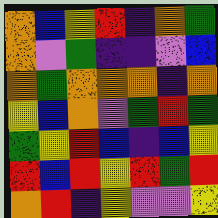[["orange", "blue", "yellow", "red", "indigo", "orange", "green"], ["orange", "violet", "green", "indigo", "indigo", "violet", "blue"], ["orange", "green", "orange", "orange", "orange", "indigo", "orange"], ["yellow", "blue", "orange", "violet", "green", "red", "green"], ["green", "yellow", "red", "blue", "indigo", "blue", "yellow"], ["red", "blue", "red", "yellow", "red", "green", "red"], ["orange", "red", "indigo", "yellow", "violet", "violet", "yellow"]]